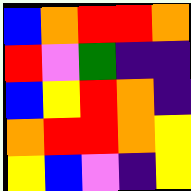[["blue", "orange", "red", "red", "orange"], ["red", "violet", "green", "indigo", "indigo"], ["blue", "yellow", "red", "orange", "indigo"], ["orange", "red", "red", "orange", "yellow"], ["yellow", "blue", "violet", "indigo", "yellow"]]